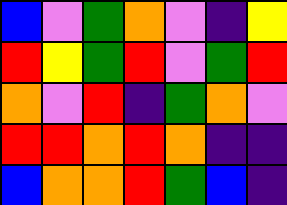[["blue", "violet", "green", "orange", "violet", "indigo", "yellow"], ["red", "yellow", "green", "red", "violet", "green", "red"], ["orange", "violet", "red", "indigo", "green", "orange", "violet"], ["red", "red", "orange", "red", "orange", "indigo", "indigo"], ["blue", "orange", "orange", "red", "green", "blue", "indigo"]]